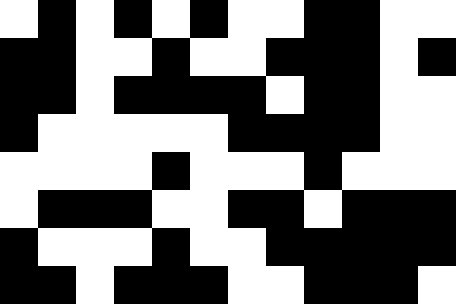[["white", "black", "white", "black", "white", "black", "white", "white", "black", "black", "white", "white"], ["black", "black", "white", "white", "black", "white", "white", "black", "black", "black", "white", "black"], ["black", "black", "white", "black", "black", "black", "black", "white", "black", "black", "white", "white"], ["black", "white", "white", "white", "white", "white", "black", "black", "black", "black", "white", "white"], ["white", "white", "white", "white", "black", "white", "white", "white", "black", "white", "white", "white"], ["white", "black", "black", "black", "white", "white", "black", "black", "white", "black", "black", "black"], ["black", "white", "white", "white", "black", "white", "white", "black", "black", "black", "black", "black"], ["black", "black", "white", "black", "black", "black", "white", "white", "black", "black", "black", "white"]]